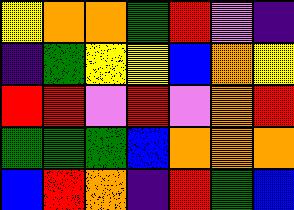[["yellow", "orange", "orange", "green", "red", "violet", "indigo"], ["indigo", "green", "yellow", "yellow", "blue", "orange", "yellow"], ["red", "red", "violet", "red", "violet", "orange", "red"], ["green", "green", "green", "blue", "orange", "orange", "orange"], ["blue", "red", "orange", "indigo", "red", "green", "blue"]]